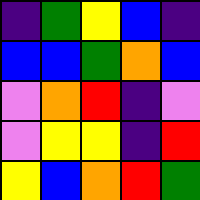[["indigo", "green", "yellow", "blue", "indigo"], ["blue", "blue", "green", "orange", "blue"], ["violet", "orange", "red", "indigo", "violet"], ["violet", "yellow", "yellow", "indigo", "red"], ["yellow", "blue", "orange", "red", "green"]]